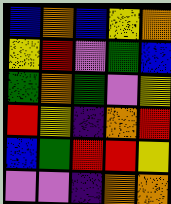[["blue", "orange", "blue", "yellow", "orange"], ["yellow", "red", "violet", "green", "blue"], ["green", "orange", "green", "violet", "yellow"], ["red", "yellow", "indigo", "orange", "red"], ["blue", "green", "red", "red", "yellow"], ["violet", "violet", "indigo", "orange", "orange"]]